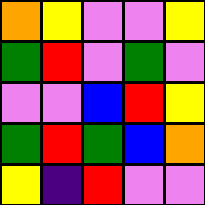[["orange", "yellow", "violet", "violet", "yellow"], ["green", "red", "violet", "green", "violet"], ["violet", "violet", "blue", "red", "yellow"], ["green", "red", "green", "blue", "orange"], ["yellow", "indigo", "red", "violet", "violet"]]